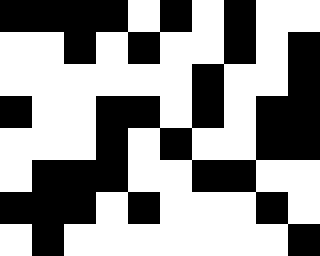[["black", "black", "black", "black", "white", "black", "white", "black", "white", "white"], ["white", "white", "black", "white", "black", "white", "white", "black", "white", "black"], ["white", "white", "white", "white", "white", "white", "black", "white", "white", "black"], ["black", "white", "white", "black", "black", "white", "black", "white", "black", "black"], ["white", "white", "white", "black", "white", "black", "white", "white", "black", "black"], ["white", "black", "black", "black", "white", "white", "black", "black", "white", "white"], ["black", "black", "black", "white", "black", "white", "white", "white", "black", "white"], ["white", "black", "white", "white", "white", "white", "white", "white", "white", "black"]]